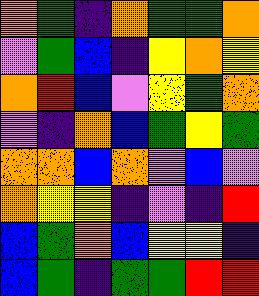[["orange", "green", "indigo", "orange", "green", "green", "orange"], ["violet", "green", "blue", "indigo", "yellow", "orange", "yellow"], ["orange", "red", "blue", "violet", "yellow", "green", "orange"], ["violet", "indigo", "orange", "blue", "green", "yellow", "green"], ["orange", "orange", "blue", "orange", "violet", "blue", "violet"], ["orange", "yellow", "yellow", "indigo", "violet", "indigo", "red"], ["blue", "green", "orange", "blue", "yellow", "yellow", "indigo"], ["blue", "green", "indigo", "green", "green", "red", "red"]]